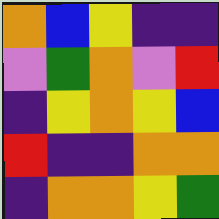[["orange", "blue", "yellow", "indigo", "indigo"], ["violet", "green", "orange", "violet", "red"], ["indigo", "yellow", "orange", "yellow", "blue"], ["red", "indigo", "indigo", "orange", "orange"], ["indigo", "orange", "orange", "yellow", "green"]]